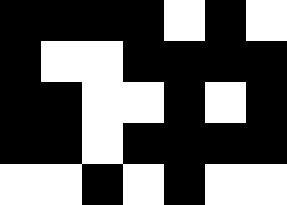[["black", "black", "black", "black", "white", "black", "white"], ["black", "white", "white", "black", "black", "black", "black"], ["black", "black", "white", "white", "black", "white", "black"], ["black", "black", "white", "black", "black", "black", "black"], ["white", "white", "black", "white", "black", "white", "white"]]